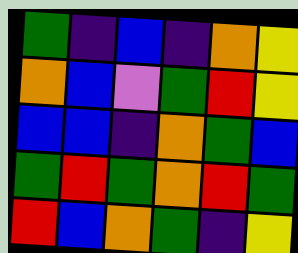[["green", "indigo", "blue", "indigo", "orange", "yellow"], ["orange", "blue", "violet", "green", "red", "yellow"], ["blue", "blue", "indigo", "orange", "green", "blue"], ["green", "red", "green", "orange", "red", "green"], ["red", "blue", "orange", "green", "indigo", "yellow"]]